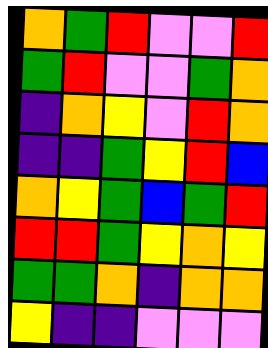[["orange", "green", "red", "violet", "violet", "red"], ["green", "red", "violet", "violet", "green", "orange"], ["indigo", "orange", "yellow", "violet", "red", "orange"], ["indigo", "indigo", "green", "yellow", "red", "blue"], ["orange", "yellow", "green", "blue", "green", "red"], ["red", "red", "green", "yellow", "orange", "yellow"], ["green", "green", "orange", "indigo", "orange", "orange"], ["yellow", "indigo", "indigo", "violet", "violet", "violet"]]